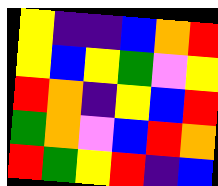[["yellow", "indigo", "indigo", "blue", "orange", "red"], ["yellow", "blue", "yellow", "green", "violet", "yellow"], ["red", "orange", "indigo", "yellow", "blue", "red"], ["green", "orange", "violet", "blue", "red", "orange"], ["red", "green", "yellow", "red", "indigo", "blue"]]